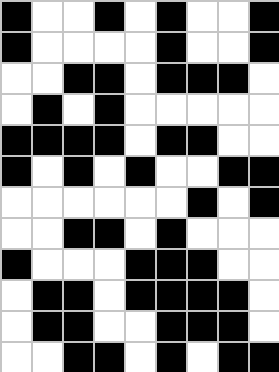[["black", "white", "white", "black", "white", "black", "white", "white", "black"], ["black", "white", "white", "white", "white", "black", "white", "white", "black"], ["white", "white", "black", "black", "white", "black", "black", "black", "white"], ["white", "black", "white", "black", "white", "white", "white", "white", "white"], ["black", "black", "black", "black", "white", "black", "black", "white", "white"], ["black", "white", "black", "white", "black", "white", "white", "black", "black"], ["white", "white", "white", "white", "white", "white", "black", "white", "black"], ["white", "white", "black", "black", "white", "black", "white", "white", "white"], ["black", "white", "white", "white", "black", "black", "black", "white", "white"], ["white", "black", "black", "white", "black", "black", "black", "black", "white"], ["white", "black", "black", "white", "white", "black", "black", "black", "white"], ["white", "white", "black", "black", "white", "black", "white", "black", "black"]]